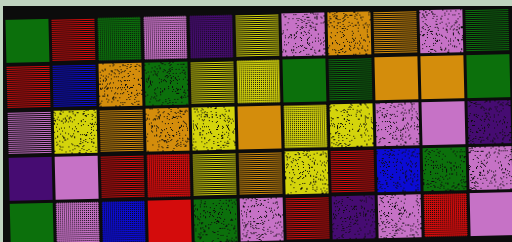[["green", "red", "green", "violet", "indigo", "yellow", "violet", "orange", "orange", "violet", "green"], ["red", "blue", "orange", "green", "yellow", "yellow", "green", "green", "orange", "orange", "green"], ["violet", "yellow", "orange", "orange", "yellow", "orange", "yellow", "yellow", "violet", "violet", "indigo"], ["indigo", "violet", "red", "red", "yellow", "orange", "yellow", "red", "blue", "green", "violet"], ["green", "violet", "blue", "red", "green", "violet", "red", "indigo", "violet", "red", "violet"]]